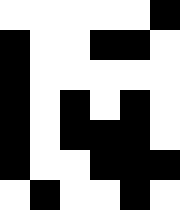[["white", "white", "white", "white", "white", "black"], ["black", "white", "white", "black", "black", "white"], ["black", "white", "white", "white", "white", "white"], ["black", "white", "black", "white", "black", "white"], ["black", "white", "black", "black", "black", "white"], ["black", "white", "white", "black", "black", "black"], ["white", "black", "white", "white", "black", "white"]]